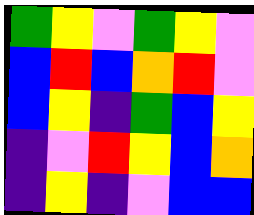[["green", "yellow", "violet", "green", "yellow", "violet"], ["blue", "red", "blue", "orange", "red", "violet"], ["blue", "yellow", "indigo", "green", "blue", "yellow"], ["indigo", "violet", "red", "yellow", "blue", "orange"], ["indigo", "yellow", "indigo", "violet", "blue", "blue"]]